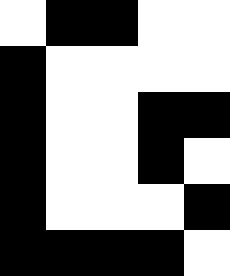[["white", "black", "black", "white", "white"], ["black", "white", "white", "white", "white"], ["black", "white", "white", "black", "black"], ["black", "white", "white", "black", "white"], ["black", "white", "white", "white", "black"], ["black", "black", "black", "black", "white"]]